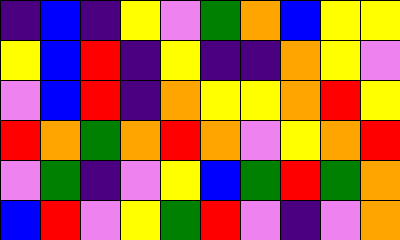[["indigo", "blue", "indigo", "yellow", "violet", "green", "orange", "blue", "yellow", "yellow"], ["yellow", "blue", "red", "indigo", "yellow", "indigo", "indigo", "orange", "yellow", "violet"], ["violet", "blue", "red", "indigo", "orange", "yellow", "yellow", "orange", "red", "yellow"], ["red", "orange", "green", "orange", "red", "orange", "violet", "yellow", "orange", "red"], ["violet", "green", "indigo", "violet", "yellow", "blue", "green", "red", "green", "orange"], ["blue", "red", "violet", "yellow", "green", "red", "violet", "indigo", "violet", "orange"]]